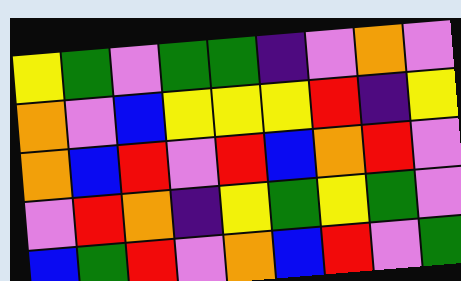[["yellow", "green", "violet", "green", "green", "indigo", "violet", "orange", "violet"], ["orange", "violet", "blue", "yellow", "yellow", "yellow", "red", "indigo", "yellow"], ["orange", "blue", "red", "violet", "red", "blue", "orange", "red", "violet"], ["violet", "red", "orange", "indigo", "yellow", "green", "yellow", "green", "violet"], ["blue", "green", "red", "violet", "orange", "blue", "red", "violet", "green"]]